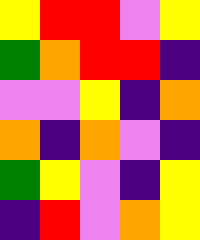[["yellow", "red", "red", "violet", "yellow"], ["green", "orange", "red", "red", "indigo"], ["violet", "violet", "yellow", "indigo", "orange"], ["orange", "indigo", "orange", "violet", "indigo"], ["green", "yellow", "violet", "indigo", "yellow"], ["indigo", "red", "violet", "orange", "yellow"]]